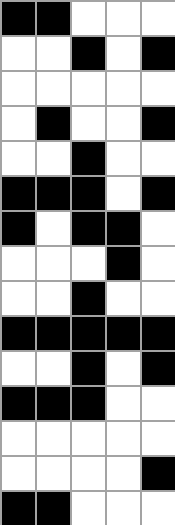[["black", "black", "white", "white", "white"], ["white", "white", "black", "white", "black"], ["white", "white", "white", "white", "white"], ["white", "black", "white", "white", "black"], ["white", "white", "black", "white", "white"], ["black", "black", "black", "white", "black"], ["black", "white", "black", "black", "white"], ["white", "white", "white", "black", "white"], ["white", "white", "black", "white", "white"], ["black", "black", "black", "black", "black"], ["white", "white", "black", "white", "black"], ["black", "black", "black", "white", "white"], ["white", "white", "white", "white", "white"], ["white", "white", "white", "white", "black"], ["black", "black", "white", "white", "white"]]